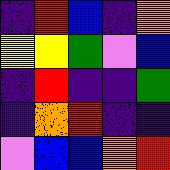[["indigo", "red", "blue", "indigo", "orange"], ["yellow", "yellow", "green", "violet", "blue"], ["indigo", "red", "indigo", "indigo", "green"], ["indigo", "orange", "red", "indigo", "indigo"], ["violet", "blue", "blue", "orange", "red"]]